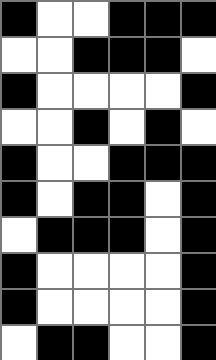[["black", "white", "white", "black", "black", "black"], ["white", "white", "black", "black", "black", "white"], ["black", "white", "white", "white", "white", "black"], ["white", "white", "black", "white", "black", "white"], ["black", "white", "white", "black", "black", "black"], ["black", "white", "black", "black", "white", "black"], ["white", "black", "black", "black", "white", "black"], ["black", "white", "white", "white", "white", "black"], ["black", "white", "white", "white", "white", "black"], ["white", "black", "black", "white", "white", "black"]]